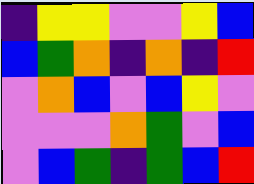[["indigo", "yellow", "yellow", "violet", "violet", "yellow", "blue"], ["blue", "green", "orange", "indigo", "orange", "indigo", "red"], ["violet", "orange", "blue", "violet", "blue", "yellow", "violet"], ["violet", "violet", "violet", "orange", "green", "violet", "blue"], ["violet", "blue", "green", "indigo", "green", "blue", "red"]]